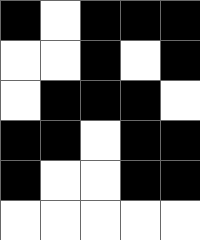[["black", "white", "black", "black", "black"], ["white", "white", "black", "white", "black"], ["white", "black", "black", "black", "white"], ["black", "black", "white", "black", "black"], ["black", "white", "white", "black", "black"], ["white", "white", "white", "white", "white"]]